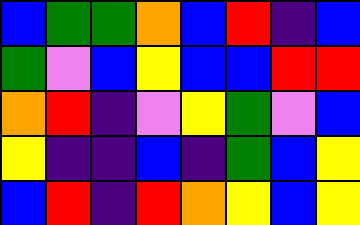[["blue", "green", "green", "orange", "blue", "red", "indigo", "blue"], ["green", "violet", "blue", "yellow", "blue", "blue", "red", "red"], ["orange", "red", "indigo", "violet", "yellow", "green", "violet", "blue"], ["yellow", "indigo", "indigo", "blue", "indigo", "green", "blue", "yellow"], ["blue", "red", "indigo", "red", "orange", "yellow", "blue", "yellow"]]